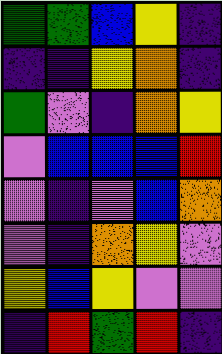[["green", "green", "blue", "yellow", "indigo"], ["indigo", "indigo", "yellow", "orange", "indigo"], ["green", "violet", "indigo", "orange", "yellow"], ["violet", "blue", "blue", "blue", "red"], ["violet", "indigo", "violet", "blue", "orange"], ["violet", "indigo", "orange", "yellow", "violet"], ["yellow", "blue", "yellow", "violet", "violet"], ["indigo", "red", "green", "red", "indigo"]]